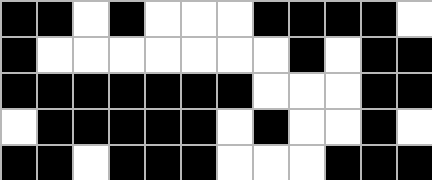[["black", "black", "white", "black", "white", "white", "white", "black", "black", "black", "black", "white"], ["black", "white", "white", "white", "white", "white", "white", "white", "black", "white", "black", "black"], ["black", "black", "black", "black", "black", "black", "black", "white", "white", "white", "black", "black"], ["white", "black", "black", "black", "black", "black", "white", "black", "white", "white", "black", "white"], ["black", "black", "white", "black", "black", "black", "white", "white", "white", "black", "black", "black"]]